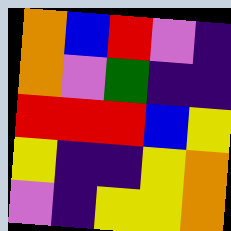[["orange", "blue", "red", "violet", "indigo"], ["orange", "violet", "green", "indigo", "indigo"], ["red", "red", "red", "blue", "yellow"], ["yellow", "indigo", "indigo", "yellow", "orange"], ["violet", "indigo", "yellow", "yellow", "orange"]]